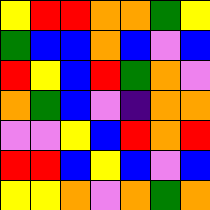[["yellow", "red", "red", "orange", "orange", "green", "yellow"], ["green", "blue", "blue", "orange", "blue", "violet", "blue"], ["red", "yellow", "blue", "red", "green", "orange", "violet"], ["orange", "green", "blue", "violet", "indigo", "orange", "orange"], ["violet", "violet", "yellow", "blue", "red", "orange", "red"], ["red", "red", "blue", "yellow", "blue", "violet", "blue"], ["yellow", "yellow", "orange", "violet", "orange", "green", "orange"]]